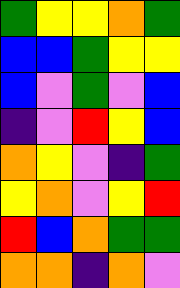[["green", "yellow", "yellow", "orange", "green"], ["blue", "blue", "green", "yellow", "yellow"], ["blue", "violet", "green", "violet", "blue"], ["indigo", "violet", "red", "yellow", "blue"], ["orange", "yellow", "violet", "indigo", "green"], ["yellow", "orange", "violet", "yellow", "red"], ["red", "blue", "orange", "green", "green"], ["orange", "orange", "indigo", "orange", "violet"]]